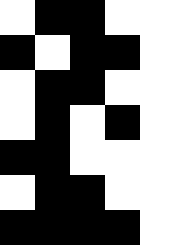[["white", "black", "black", "white", "white"], ["black", "white", "black", "black", "white"], ["white", "black", "black", "white", "white"], ["white", "black", "white", "black", "white"], ["black", "black", "white", "white", "white"], ["white", "black", "black", "white", "white"], ["black", "black", "black", "black", "white"]]